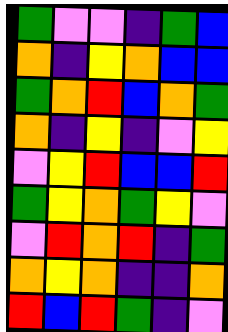[["green", "violet", "violet", "indigo", "green", "blue"], ["orange", "indigo", "yellow", "orange", "blue", "blue"], ["green", "orange", "red", "blue", "orange", "green"], ["orange", "indigo", "yellow", "indigo", "violet", "yellow"], ["violet", "yellow", "red", "blue", "blue", "red"], ["green", "yellow", "orange", "green", "yellow", "violet"], ["violet", "red", "orange", "red", "indigo", "green"], ["orange", "yellow", "orange", "indigo", "indigo", "orange"], ["red", "blue", "red", "green", "indigo", "violet"]]